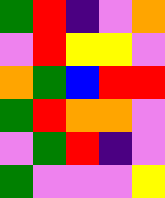[["green", "red", "indigo", "violet", "orange"], ["violet", "red", "yellow", "yellow", "violet"], ["orange", "green", "blue", "red", "red"], ["green", "red", "orange", "orange", "violet"], ["violet", "green", "red", "indigo", "violet"], ["green", "violet", "violet", "violet", "yellow"]]